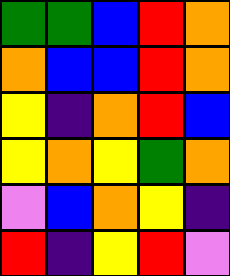[["green", "green", "blue", "red", "orange"], ["orange", "blue", "blue", "red", "orange"], ["yellow", "indigo", "orange", "red", "blue"], ["yellow", "orange", "yellow", "green", "orange"], ["violet", "blue", "orange", "yellow", "indigo"], ["red", "indigo", "yellow", "red", "violet"]]